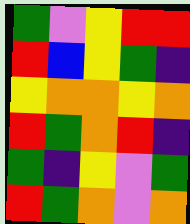[["green", "violet", "yellow", "red", "red"], ["red", "blue", "yellow", "green", "indigo"], ["yellow", "orange", "orange", "yellow", "orange"], ["red", "green", "orange", "red", "indigo"], ["green", "indigo", "yellow", "violet", "green"], ["red", "green", "orange", "violet", "orange"]]